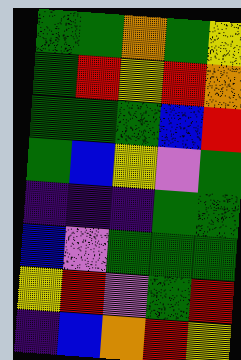[["green", "green", "orange", "green", "yellow"], ["green", "red", "yellow", "red", "orange"], ["green", "green", "green", "blue", "red"], ["green", "blue", "yellow", "violet", "green"], ["indigo", "indigo", "indigo", "green", "green"], ["blue", "violet", "green", "green", "green"], ["yellow", "red", "violet", "green", "red"], ["indigo", "blue", "orange", "red", "yellow"]]